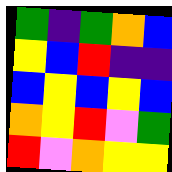[["green", "indigo", "green", "orange", "blue"], ["yellow", "blue", "red", "indigo", "indigo"], ["blue", "yellow", "blue", "yellow", "blue"], ["orange", "yellow", "red", "violet", "green"], ["red", "violet", "orange", "yellow", "yellow"]]